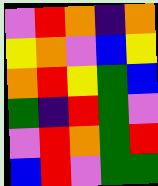[["violet", "red", "orange", "indigo", "orange"], ["yellow", "orange", "violet", "blue", "yellow"], ["orange", "red", "yellow", "green", "blue"], ["green", "indigo", "red", "green", "violet"], ["violet", "red", "orange", "green", "red"], ["blue", "red", "violet", "green", "green"]]